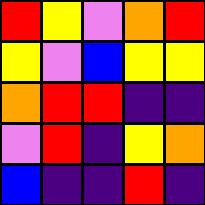[["red", "yellow", "violet", "orange", "red"], ["yellow", "violet", "blue", "yellow", "yellow"], ["orange", "red", "red", "indigo", "indigo"], ["violet", "red", "indigo", "yellow", "orange"], ["blue", "indigo", "indigo", "red", "indigo"]]